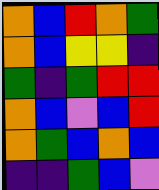[["orange", "blue", "red", "orange", "green"], ["orange", "blue", "yellow", "yellow", "indigo"], ["green", "indigo", "green", "red", "red"], ["orange", "blue", "violet", "blue", "red"], ["orange", "green", "blue", "orange", "blue"], ["indigo", "indigo", "green", "blue", "violet"]]